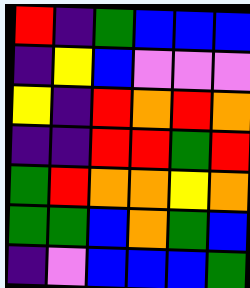[["red", "indigo", "green", "blue", "blue", "blue"], ["indigo", "yellow", "blue", "violet", "violet", "violet"], ["yellow", "indigo", "red", "orange", "red", "orange"], ["indigo", "indigo", "red", "red", "green", "red"], ["green", "red", "orange", "orange", "yellow", "orange"], ["green", "green", "blue", "orange", "green", "blue"], ["indigo", "violet", "blue", "blue", "blue", "green"]]